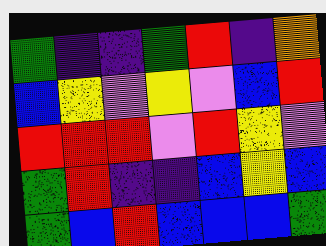[["green", "indigo", "indigo", "green", "red", "indigo", "orange"], ["blue", "yellow", "violet", "yellow", "violet", "blue", "red"], ["red", "red", "red", "violet", "red", "yellow", "violet"], ["green", "red", "indigo", "indigo", "blue", "yellow", "blue"], ["green", "blue", "red", "blue", "blue", "blue", "green"]]